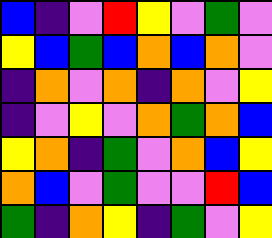[["blue", "indigo", "violet", "red", "yellow", "violet", "green", "violet"], ["yellow", "blue", "green", "blue", "orange", "blue", "orange", "violet"], ["indigo", "orange", "violet", "orange", "indigo", "orange", "violet", "yellow"], ["indigo", "violet", "yellow", "violet", "orange", "green", "orange", "blue"], ["yellow", "orange", "indigo", "green", "violet", "orange", "blue", "yellow"], ["orange", "blue", "violet", "green", "violet", "violet", "red", "blue"], ["green", "indigo", "orange", "yellow", "indigo", "green", "violet", "yellow"]]